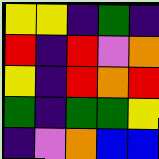[["yellow", "yellow", "indigo", "green", "indigo"], ["red", "indigo", "red", "violet", "orange"], ["yellow", "indigo", "red", "orange", "red"], ["green", "indigo", "green", "green", "yellow"], ["indigo", "violet", "orange", "blue", "blue"]]